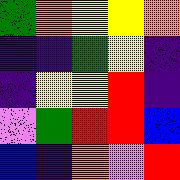[["green", "orange", "yellow", "yellow", "orange"], ["indigo", "indigo", "green", "yellow", "indigo"], ["indigo", "yellow", "yellow", "red", "indigo"], ["violet", "green", "red", "red", "blue"], ["blue", "indigo", "orange", "violet", "red"]]